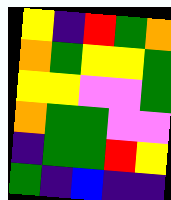[["yellow", "indigo", "red", "green", "orange"], ["orange", "green", "yellow", "yellow", "green"], ["yellow", "yellow", "violet", "violet", "green"], ["orange", "green", "green", "violet", "violet"], ["indigo", "green", "green", "red", "yellow"], ["green", "indigo", "blue", "indigo", "indigo"]]